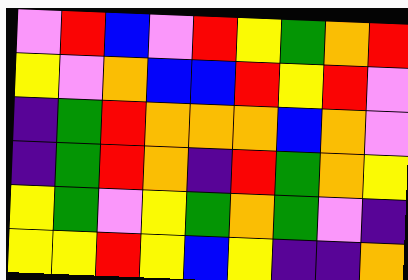[["violet", "red", "blue", "violet", "red", "yellow", "green", "orange", "red"], ["yellow", "violet", "orange", "blue", "blue", "red", "yellow", "red", "violet"], ["indigo", "green", "red", "orange", "orange", "orange", "blue", "orange", "violet"], ["indigo", "green", "red", "orange", "indigo", "red", "green", "orange", "yellow"], ["yellow", "green", "violet", "yellow", "green", "orange", "green", "violet", "indigo"], ["yellow", "yellow", "red", "yellow", "blue", "yellow", "indigo", "indigo", "orange"]]